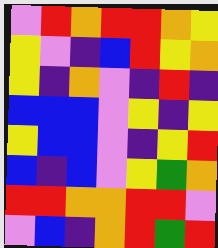[["violet", "red", "orange", "red", "red", "orange", "yellow"], ["yellow", "violet", "indigo", "blue", "red", "yellow", "orange"], ["yellow", "indigo", "orange", "violet", "indigo", "red", "indigo"], ["blue", "blue", "blue", "violet", "yellow", "indigo", "yellow"], ["yellow", "blue", "blue", "violet", "indigo", "yellow", "red"], ["blue", "indigo", "blue", "violet", "yellow", "green", "orange"], ["red", "red", "orange", "orange", "red", "red", "violet"], ["violet", "blue", "indigo", "orange", "red", "green", "red"]]